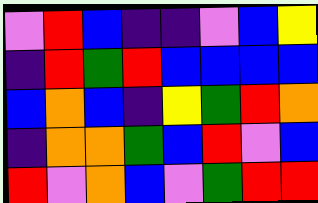[["violet", "red", "blue", "indigo", "indigo", "violet", "blue", "yellow"], ["indigo", "red", "green", "red", "blue", "blue", "blue", "blue"], ["blue", "orange", "blue", "indigo", "yellow", "green", "red", "orange"], ["indigo", "orange", "orange", "green", "blue", "red", "violet", "blue"], ["red", "violet", "orange", "blue", "violet", "green", "red", "red"]]